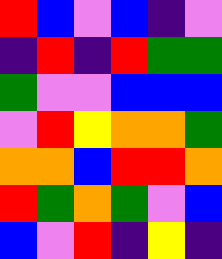[["red", "blue", "violet", "blue", "indigo", "violet"], ["indigo", "red", "indigo", "red", "green", "green"], ["green", "violet", "violet", "blue", "blue", "blue"], ["violet", "red", "yellow", "orange", "orange", "green"], ["orange", "orange", "blue", "red", "red", "orange"], ["red", "green", "orange", "green", "violet", "blue"], ["blue", "violet", "red", "indigo", "yellow", "indigo"]]